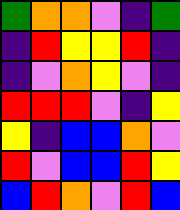[["green", "orange", "orange", "violet", "indigo", "green"], ["indigo", "red", "yellow", "yellow", "red", "indigo"], ["indigo", "violet", "orange", "yellow", "violet", "indigo"], ["red", "red", "red", "violet", "indigo", "yellow"], ["yellow", "indigo", "blue", "blue", "orange", "violet"], ["red", "violet", "blue", "blue", "red", "yellow"], ["blue", "red", "orange", "violet", "red", "blue"]]